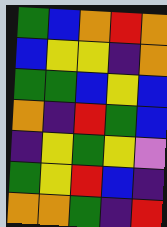[["green", "blue", "orange", "red", "orange"], ["blue", "yellow", "yellow", "indigo", "orange"], ["green", "green", "blue", "yellow", "blue"], ["orange", "indigo", "red", "green", "blue"], ["indigo", "yellow", "green", "yellow", "violet"], ["green", "yellow", "red", "blue", "indigo"], ["orange", "orange", "green", "indigo", "red"]]